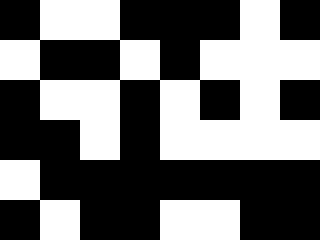[["black", "white", "white", "black", "black", "black", "white", "black"], ["white", "black", "black", "white", "black", "white", "white", "white"], ["black", "white", "white", "black", "white", "black", "white", "black"], ["black", "black", "white", "black", "white", "white", "white", "white"], ["white", "black", "black", "black", "black", "black", "black", "black"], ["black", "white", "black", "black", "white", "white", "black", "black"]]